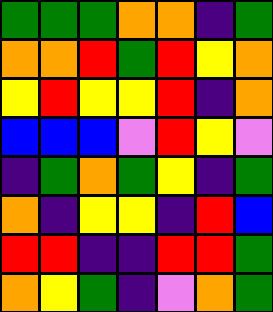[["green", "green", "green", "orange", "orange", "indigo", "green"], ["orange", "orange", "red", "green", "red", "yellow", "orange"], ["yellow", "red", "yellow", "yellow", "red", "indigo", "orange"], ["blue", "blue", "blue", "violet", "red", "yellow", "violet"], ["indigo", "green", "orange", "green", "yellow", "indigo", "green"], ["orange", "indigo", "yellow", "yellow", "indigo", "red", "blue"], ["red", "red", "indigo", "indigo", "red", "red", "green"], ["orange", "yellow", "green", "indigo", "violet", "orange", "green"]]